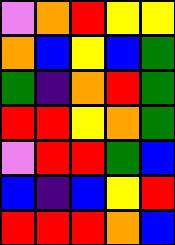[["violet", "orange", "red", "yellow", "yellow"], ["orange", "blue", "yellow", "blue", "green"], ["green", "indigo", "orange", "red", "green"], ["red", "red", "yellow", "orange", "green"], ["violet", "red", "red", "green", "blue"], ["blue", "indigo", "blue", "yellow", "red"], ["red", "red", "red", "orange", "blue"]]